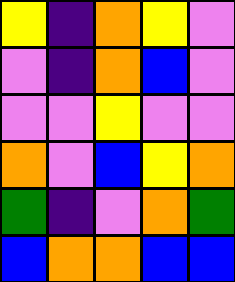[["yellow", "indigo", "orange", "yellow", "violet"], ["violet", "indigo", "orange", "blue", "violet"], ["violet", "violet", "yellow", "violet", "violet"], ["orange", "violet", "blue", "yellow", "orange"], ["green", "indigo", "violet", "orange", "green"], ["blue", "orange", "orange", "blue", "blue"]]